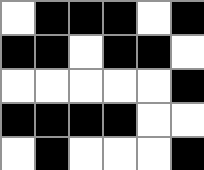[["white", "black", "black", "black", "white", "black"], ["black", "black", "white", "black", "black", "white"], ["white", "white", "white", "white", "white", "black"], ["black", "black", "black", "black", "white", "white"], ["white", "black", "white", "white", "white", "black"]]